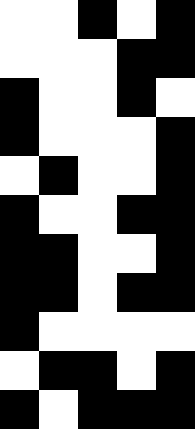[["white", "white", "black", "white", "black"], ["white", "white", "white", "black", "black"], ["black", "white", "white", "black", "white"], ["black", "white", "white", "white", "black"], ["white", "black", "white", "white", "black"], ["black", "white", "white", "black", "black"], ["black", "black", "white", "white", "black"], ["black", "black", "white", "black", "black"], ["black", "white", "white", "white", "white"], ["white", "black", "black", "white", "black"], ["black", "white", "black", "black", "black"]]